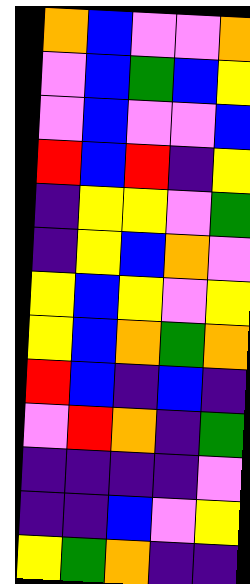[["orange", "blue", "violet", "violet", "orange"], ["violet", "blue", "green", "blue", "yellow"], ["violet", "blue", "violet", "violet", "blue"], ["red", "blue", "red", "indigo", "yellow"], ["indigo", "yellow", "yellow", "violet", "green"], ["indigo", "yellow", "blue", "orange", "violet"], ["yellow", "blue", "yellow", "violet", "yellow"], ["yellow", "blue", "orange", "green", "orange"], ["red", "blue", "indigo", "blue", "indigo"], ["violet", "red", "orange", "indigo", "green"], ["indigo", "indigo", "indigo", "indigo", "violet"], ["indigo", "indigo", "blue", "violet", "yellow"], ["yellow", "green", "orange", "indigo", "indigo"]]